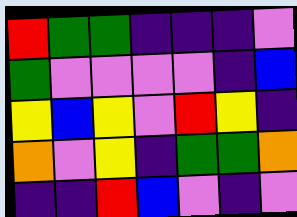[["red", "green", "green", "indigo", "indigo", "indigo", "violet"], ["green", "violet", "violet", "violet", "violet", "indigo", "blue"], ["yellow", "blue", "yellow", "violet", "red", "yellow", "indigo"], ["orange", "violet", "yellow", "indigo", "green", "green", "orange"], ["indigo", "indigo", "red", "blue", "violet", "indigo", "violet"]]